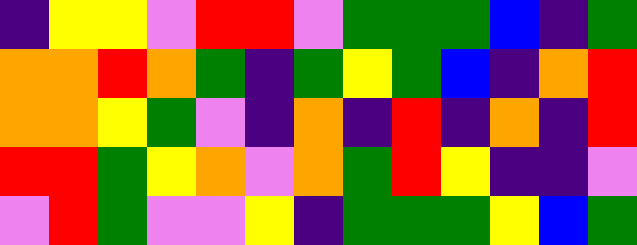[["indigo", "yellow", "yellow", "violet", "red", "red", "violet", "green", "green", "green", "blue", "indigo", "green"], ["orange", "orange", "red", "orange", "green", "indigo", "green", "yellow", "green", "blue", "indigo", "orange", "red"], ["orange", "orange", "yellow", "green", "violet", "indigo", "orange", "indigo", "red", "indigo", "orange", "indigo", "red"], ["red", "red", "green", "yellow", "orange", "violet", "orange", "green", "red", "yellow", "indigo", "indigo", "violet"], ["violet", "red", "green", "violet", "violet", "yellow", "indigo", "green", "green", "green", "yellow", "blue", "green"]]